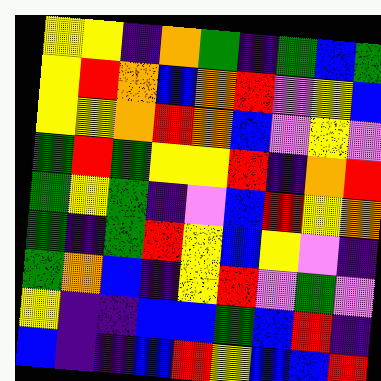[["yellow", "yellow", "indigo", "orange", "green", "indigo", "green", "blue", "green"], ["yellow", "red", "orange", "blue", "orange", "red", "violet", "yellow", "blue"], ["yellow", "yellow", "orange", "red", "orange", "blue", "violet", "yellow", "violet"], ["green", "red", "green", "yellow", "yellow", "red", "indigo", "orange", "red"], ["green", "yellow", "green", "indigo", "violet", "blue", "red", "yellow", "orange"], ["green", "indigo", "green", "red", "yellow", "blue", "yellow", "violet", "indigo"], ["green", "orange", "blue", "indigo", "yellow", "red", "violet", "green", "violet"], ["yellow", "indigo", "indigo", "blue", "blue", "green", "blue", "red", "indigo"], ["blue", "indigo", "indigo", "blue", "red", "yellow", "blue", "blue", "red"]]